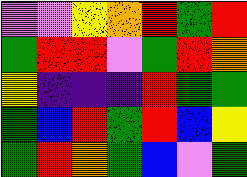[["violet", "violet", "yellow", "orange", "red", "green", "red"], ["green", "red", "red", "violet", "green", "red", "orange"], ["yellow", "indigo", "indigo", "indigo", "red", "green", "green"], ["green", "blue", "red", "green", "red", "blue", "yellow"], ["green", "red", "orange", "green", "blue", "violet", "green"]]